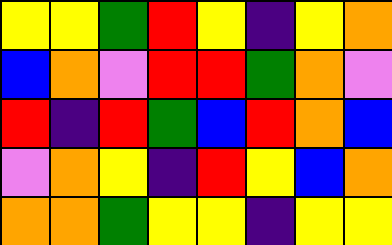[["yellow", "yellow", "green", "red", "yellow", "indigo", "yellow", "orange"], ["blue", "orange", "violet", "red", "red", "green", "orange", "violet"], ["red", "indigo", "red", "green", "blue", "red", "orange", "blue"], ["violet", "orange", "yellow", "indigo", "red", "yellow", "blue", "orange"], ["orange", "orange", "green", "yellow", "yellow", "indigo", "yellow", "yellow"]]